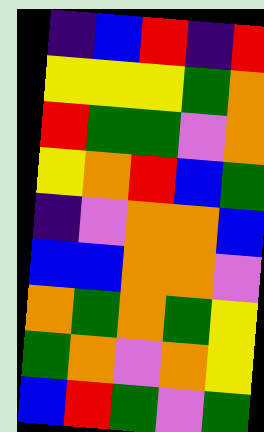[["indigo", "blue", "red", "indigo", "red"], ["yellow", "yellow", "yellow", "green", "orange"], ["red", "green", "green", "violet", "orange"], ["yellow", "orange", "red", "blue", "green"], ["indigo", "violet", "orange", "orange", "blue"], ["blue", "blue", "orange", "orange", "violet"], ["orange", "green", "orange", "green", "yellow"], ["green", "orange", "violet", "orange", "yellow"], ["blue", "red", "green", "violet", "green"]]